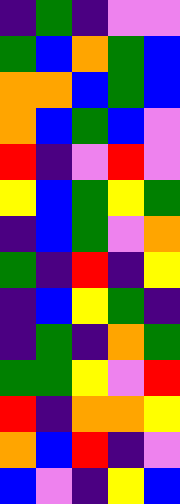[["indigo", "green", "indigo", "violet", "violet"], ["green", "blue", "orange", "green", "blue"], ["orange", "orange", "blue", "green", "blue"], ["orange", "blue", "green", "blue", "violet"], ["red", "indigo", "violet", "red", "violet"], ["yellow", "blue", "green", "yellow", "green"], ["indigo", "blue", "green", "violet", "orange"], ["green", "indigo", "red", "indigo", "yellow"], ["indigo", "blue", "yellow", "green", "indigo"], ["indigo", "green", "indigo", "orange", "green"], ["green", "green", "yellow", "violet", "red"], ["red", "indigo", "orange", "orange", "yellow"], ["orange", "blue", "red", "indigo", "violet"], ["blue", "violet", "indigo", "yellow", "blue"]]